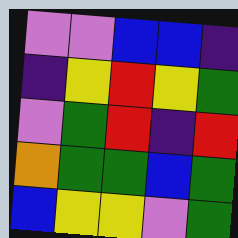[["violet", "violet", "blue", "blue", "indigo"], ["indigo", "yellow", "red", "yellow", "green"], ["violet", "green", "red", "indigo", "red"], ["orange", "green", "green", "blue", "green"], ["blue", "yellow", "yellow", "violet", "green"]]